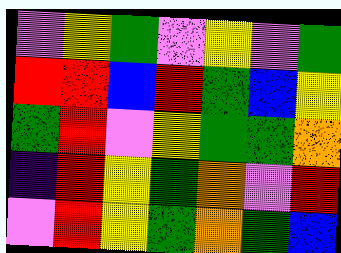[["violet", "yellow", "green", "violet", "yellow", "violet", "green"], ["red", "red", "blue", "red", "green", "blue", "yellow"], ["green", "red", "violet", "yellow", "green", "green", "orange"], ["indigo", "red", "yellow", "green", "orange", "violet", "red"], ["violet", "red", "yellow", "green", "orange", "green", "blue"]]